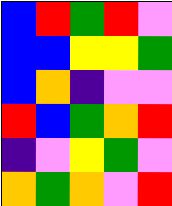[["blue", "red", "green", "red", "violet"], ["blue", "blue", "yellow", "yellow", "green"], ["blue", "orange", "indigo", "violet", "violet"], ["red", "blue", "green", "orange", "red"], ["indigo", "violet", "yellow", "green", "violet"], ["orange", "green", "orange", "violet", "red"]]